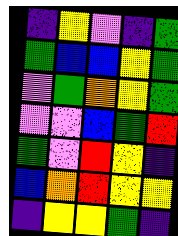[["indigo", "yellow", "violet", "indigo", "green"], ["green", "blue", "blue", "yellow", "green"], ["violet", "green", "orange", "yellow", "green"], ["violet", "violet", "blue", "green", "red"], ["green", "violet", "red", "yellow", "indigo"], ["blue", "orange", "red", "yellow", "yellow"], ["indigo", "yellow", "yellow", "green", "indigo"]]